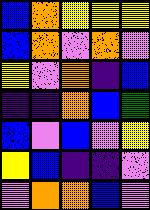[["blue", "orange", "yellow", "yellow", "yellow"], ["blue", "orange", "violet", "orange", "violet"], ["yellow", "violet", "orange", "indigo", "blue"], ["indigo", "indigo", "orange", "blue", "green"], ["blue", "violet", "blue", "violet", "yellow"], ["yellow", "blue", "indigo", "indigo", "violet"], ["violet", "orange", "orange", "blue", "violet"]]